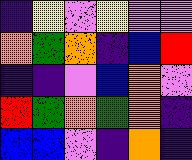[["indigo", "yellow", "violet", "yellow", "violet", "violet"], ["orange", "green", "orange", "indigo", "blue", "red"], ["indigo", "indigo", "violet", "blue", "orange", "violet"], ["red", "green", "orange", "green", "orange", "indigo"], ["blue", "blue", "violet", "indigo", "orange", "indigo"]]